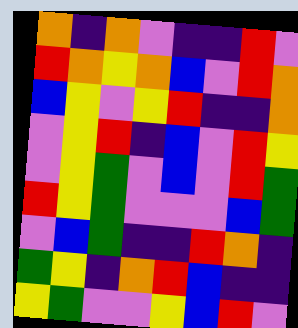[["orange", "indigo", "orange", "violet", "indigo", "indigo", "red", "violet"], ["red", "orange", "yellow", "orange", "blue", "violet", "red", "orange"], ["blue", "yellow", "violet", "yellow", "red", "indigo", "indigo", "orange"], ["violet", "yellow", "red", "indigo", "blue", "violet", "red", "yellow"], ["violet", "yellow", "green", "violet", "blue", "violet", "red", "green"], ["red", "yellow", "green", "violet", "violet", "violet", "blue", "green"], ["violet", "blue", "green", "indigo", "indigo", "red", "orange", "indigo"], ["green", "yellow", "indigo", "orange", "red", "blue", "indigo", "indigo"], ["yellow", "green", "violet", "violet", "yellow", "blue", "red", "violet"]]